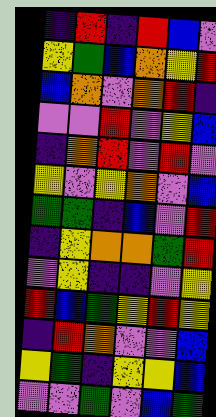[["indigo", "red", "indigo", "red", "blue", "violet"], ["yellow", "green", "blue", "orange", "yellow", "red"], ["blue", "orange", "violet", "orange", "red", "indigo"], ["violet", "violet", "red", "violet", "yellow", "blue"], ["indigo", "orange", "red", "violet", "red", "violet"], ["yellow", "violet", "yellow", "orange", "violet", "blue"], ["green", "green", "indigo", "blue", "violet", "red"], ["indigo", "yellow", "orange", "orange", "green", "red"], ["violet", "yellow", "indigo", "indigo", "violet", "yellow"], ["red", "blue", "green", "yellow", "red", "yellow"], ["indigo", "red", "orange", "violet", "violet", "blue"], ["yellow", "green", "indigo", "yellow", "yellow", "blue"], ["violet", "violet", "green", "violet", "blue", "green"]]